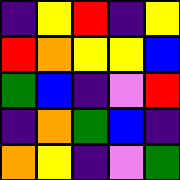[["indigo", "yellow", "red", "indigo", "yellow"], ["red", "orange", "yellow", "yellow", "blue"], ["green", "blue", "indigo", "violet", "red"], ["indigo", "orange", "green", "blue", "indigo"], ["orange", "yellow", "indigo", "violet", "green"]]